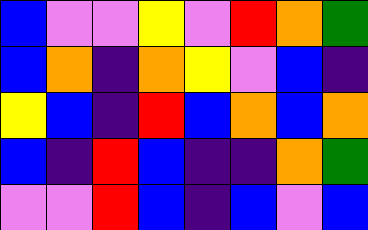[["blue", "violet", "violet", "yellow", "violet", "red", "orange", "green"], ["blue", "orange", "indigo", "orange", "yellow", "violet", "blue", "indigo"], ["yellow", "blue", "indigo", "red", "blue", "orange", "blue", "orange"], ["blue", "indigo", "red", "blue", "indigo", "indigo", "orange", "green"], ["violet", "violet", "red", "blue", "indigo", "blue", "violet", "blue"]]